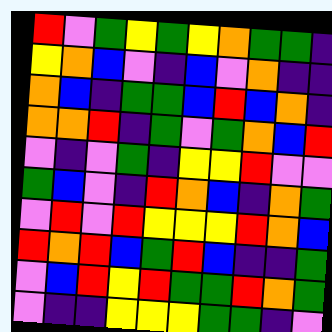[["red", "violet", "green", "yellow", "green", "yellow", "orange", "green", "green", "indigo"], ["yellow", "orange", "blue", "violet", "indigo", "blue", "violet", "orange", "indigo", "indigo"], ["orange", "blue", "indigo", "green", "green", "blue", "red", "blue", "orange", "indigo"], ["orange", "orange", "red", "indigo", "green", "violet", "green", "orange", "blue", "red"], ["violet", "indigo", "violet", "green", "indigo", "yellow", "yellow", "red", "violet", "violet"], ["green", "blue", "violet", "indigo", "red", "orange", "blue", "indigo", "orange", "green"], ["violet", "red", "violet", "red", "yellow", "yellow", "yellow", "red", "orange", "blue"], ["red", "orange", "red", "blue", "green", "red", "blue", "indigo", "indigo", "green"], ["violet", "blue", "red", "yellow", "red", "green", "green", "red", "orange", "green"], ["violet", "indigo", "indigo", "yellow", "yellow", "yellow", "green", "green", "indigo", "violet"]]